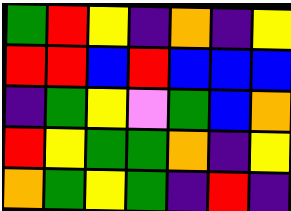[["green", "red", "yellow", "indigo", "orange", "indigo", "yellow"], ["red", "red", "blue", "red", "blue", "blue", "blue"], ["indigo", "green", "yellow", "violet", "green", "blue", "orange"], ["red", "yellow", "green", "green", "orange", "indigo", "yellow"], ["orange", "green", "yellow", "green", "indigo", "red", "indigo"]]